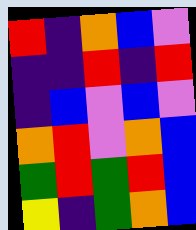[["red", "indigo", "orange", "blue", "violet"], ["indigo", "indigo", "red", "indigo", "red"], ["indigo", "blue", "violet", "blue", "violet"], ["orange", "red", "violet", "orange", "blue"], ["green", "red", "green", "red", "blue"], ["yellow", "indigo", "green", "orange", "blue"]]